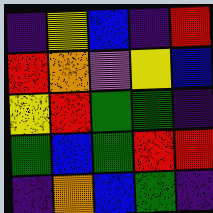[["indigo", "yellow", "blue", "indigo", "red"], ["red", "orange", "violet", "yellow", "blue"], ["yellow", "red", "green", "green", "indigo"], ["green", "blue", "green", "red", "red"], ["indigo", "orange", "blue", "green", "indigo"]]